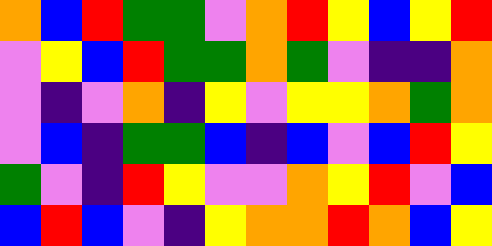[["orange", "blue", "red", "green", "green", "violet", "orange", "red", "yellow", "blue", "yellow", "red"], ["violet", "yellow", "blue", "red", "green", "green", "orange", "green", "violet", "indigo", "indigo", "orange"], ["violet", "indigo", "violet", "orange", "indigo", "yellow", "violet", "yellow", "yellow", "orange", "green", "orange"], ["violet", "blue", "indigo", "green", "green", "blue", "indigo", "blue", "violet", "blue", "red", "yellow"], ["green", "violet", "indigo", "red", "yellow", "violet", "violet", "orange", "yellow", "red", "violet", "blue"], ["blue", "red", "blue", "violet", "indigo", "yellow", "orange", "orange", "red", "orange", "blue", "yellow"]]